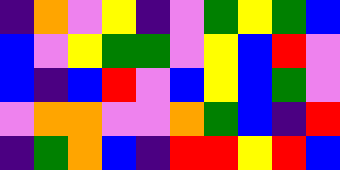[["indigo", "orange", "violet", "yellow", "indigo", "violet", "green", "yellow", "green", "blue"], ["blue", "violet", "yellow", "green", "green", "violet", "yellow", "blue", "red", "violet"], ["blue", "indigo", "blue", "red", "violet", "blue", "yellow", "blue", "green", "violet"], ["violet", "orange", "orange", "violet", "violet", "orange", "green", "blue", "indigo", "red"], ["indigo", "green", "orange", "blue", "indigo", "red", "red", "yellow", "red", "blue"]]